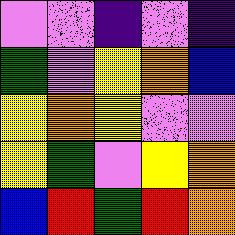[["violet", "violet", "indigo", "violet", "indigo"], ["green", "violet", "yellow", "orange", "blue"], ["yellow", "orange", "yellow", "violet", "violet"], ["yellow", "green", "violet", "yellow", "orange"], ["blue", "red", "green", "red", "orange"]]